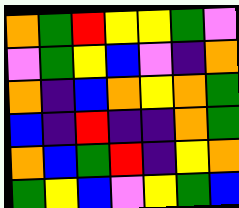[["orange", "green", "red", "yellow", "yellow", "green", "violet"], ["violet", "green", "yellow", "blue", "violet", "indigo", "orange"], ["orange", "indigo", "blue", "orange", "yellow", "orange", "green"], ["blue", "indigo", "red", "indigo", "indigo", "orange", "green"], ["orange", "blue", "green", "red", "indigo", "yellow", "orange"], ["green", "yellow", "blue", "violet", "yellow", "green", "blue"]]